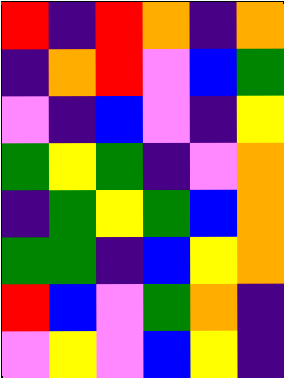[["red", "indigo", "red", "orange", "indigo", "orange"], ["indigo", "orange", "red", "violet", "blue", "green"], ["violet", "indigo", "blue", "violet", "indigo", "yellow"], ["green", "yellow", "green", "indigo", "violet", "orange"], ["indigo", "green", "yellow", "green", "blue", "orange"], ["green", "green", "indigo", "blue", "yellow", "orange"], ["red", "blue", "violet", "green", "orange", "indigo"], ["violet", "yellow", "violet", "blue", "yellow", "indigo"]]